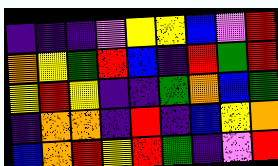[["indigo", "indigo", "indigo", "violet", "yellow", "yellow", "blue", "violet", "red"], ["orange", "yellow", "green", "red", "blue", "indigo", "red", "green", "red"], ["yellow", "red", "yellow", "indigo", "indigo", "green", "orange", "blue", "green"], ["indigo", "orange", "orange", "indigo", "red", "indigo", "blue", "yellow", "orange"], ["blue", "orange", "red", "yellow", "red", "green", "indigo", "violet", "red"]]